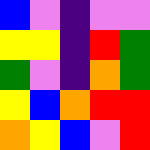[["blue", "violet", "indigo", "violet", "violet"], ["yellow", "yellow", "indigo", "red", "green"], ["green", "violet", "indigo", "orange", "green"], ["yellow", "blue", "orange", "red", "red"], ["orange", "yellow", "blue", "violet", "red"]]